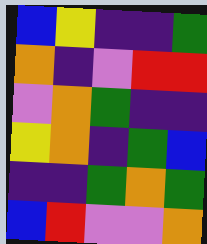[["blue", "yellow", "indigo", "indigo", "green"], ["orange", "indigo", "violet", "red", "red"], ["violet", "orange", "green", "indigo", "indigo"], ["yellow", "orange", "indigo", "green", "blue"], ["indigo", "indigo", "green", "orange", "green"], ["blue", "red", "violet", "violet", "orange"]]